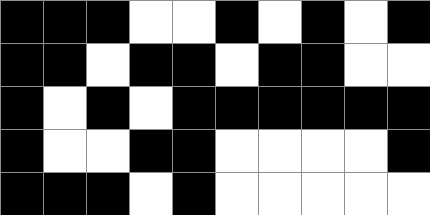[["black", "black", "black", "white", "white", "black", "white", "black", "white", "black"], ["black", "black", "white", "black", "black", "white", "black", "black", "white", "white"], ["black", "white", "black", "white", "black", "black", "black", "black", "black", "black"], ["black", "white", "white", "black", "black", "white", "white", "white", "white", "black"], ["black", "black", "black", "white", "black", "white", "white", "white", "white", "white"]]